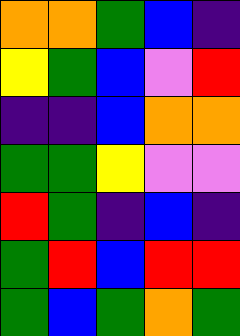[["orange", "orange", "green", "blue", "indigo"], ["yellow", "green", "blue", "violet", "red"], ["indigo", "indigo", "blue", "orange", "orange"], ["green", "green", "yellow", "violet", "violet"], ["red", "green", "indigo", "blue", "indigo"], ["green", "red", "blue", "red", "red"], ["green", "blue", "green", "orange", "green"]]